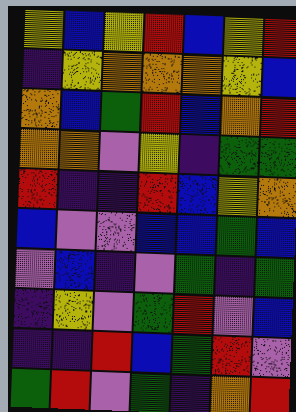[["yellow", "blue", "yellow", "red", "blue", "yellow", "red"], ["indigo", "yellow", "orange", "orange", "orange", "yellow", "blue"], ["orange", "blue", "green", "red", "blue", "orange", "red"], ["orange", "orange", "violet", "yellow", "indigo", "green", "green"], ["red", "indigo", "indigo", "red", "blue", "yellow", "orange"], ["blue", "violet", "violet", "blue", "blue", "green", "blue"], ["violet", "blue", "indigo", "violet", "green", "indigo", "green"], ["indigo", "yellow", "violet", "green", "red", "violet", "blue"], ["indigo", "indigo", "red", "blue", "green", "red", "violet"], ["green", "red", "violet", "green", "indigo", "orange", "red"]]